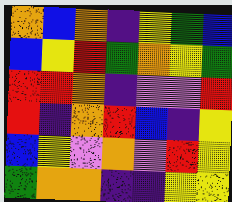[["orange", "blue", "orange", "indigo", "yellow", "green", "blue"], ["blue", "yellow", "red", "green", "orange", "yellow", "green"], ["red", "red", "orange", "indigo", "violet", "violet", "red"], ["red", "indigo", "orange", "red", "blue", "indigo", "yellow"], ["blue", "yellow", "violet", "orange", "violet", "red", "yellow"], ["green", "orange", "orange", "indigo", "indigo", "yellow", "yellow"]]